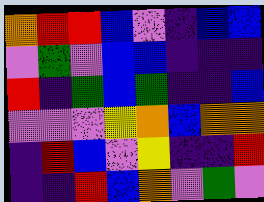[["orange", "red", "red", "blue", "violet", "indigo", "blue", "blue"], ["violet", "green", "violet", "blue", "blue", "indigo", "indigo", "indigo"], ["red", "indigo", "green", "blue", "green", "indigo", "indigo", "blue"], ["violet", "violet", "violet", "yellow", "orange", "blue", "orange", "orange"], ["indigo", "red", "blue", "violet", "yellow", "indigo", "indigo", "red"], ["indigo", "indigo", "red", "blue", "orange", "violet", "green", "violet"]]